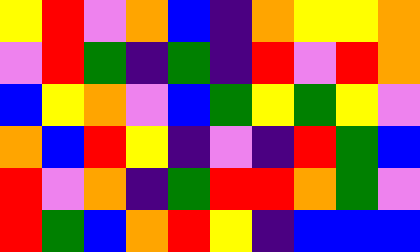[["yellow", "red", "violet", "orange", "blue", "indigo", "orange", "yellow", "yellow", "orange"], ["violet", "red", "green", "indigo", "green", "indigo", "red", "violet", "red", "orange"], ["blue", "yellow", "orange", "violet", "blue", "green", "yellow", "green", "yellow", "violet"], ["orange", "blue", "red", "yellow", "indigo", "violet", "indigo", "red", "green", "blue"], ["red", "violet", "orange", "indigo", "green", "red", "red", "orange", "green", "violet"], ["red", "green", "blue", "orange", "red", "yellow", "indigo", "blue", "blue", "blue"]]